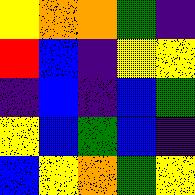[["yellow", "orange", "orange", "green", "indigo"], ["red", "blue", "indigo", "yellow", "yellow"], ["indigo", "blue", "indigo", "blue", "green"], ["yellow", "blue", "green", "blue", "indigo"], ["blue", "yellow", "orange", "green", "yellow"]]